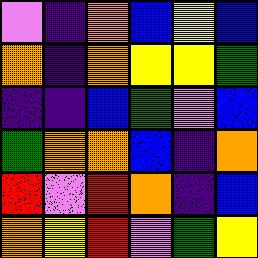[["violet", "indigo", "orange", "blue", "yellow", "blue"], ["orange", "indigo", "orange", "yellow", "yellow", "green"], ["indigo", "indigo", "blue", "green", "violet", "blue"], ["green", "orange", "orange", "blue", "indigo", "orange"], ["red", "violet", "red", "orange", "indigo", "blue"], ["orange", "yellow", "red", "violet", "green", "yellow"]]